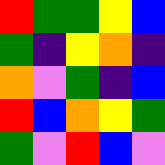[["red", "green", "green", "yellow", "blue"], ["green", "indigo", "yellow", "orange", "indigo"], ["orange", "violet", "green", "indigo", "blue"], ["red", "blue", "orange", "yellow", "green"], ["green", "violet", "red", "blue", "violet"]]